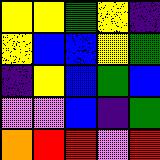[["yellow", "yellow", "green", "yellow", "indigo"], ["yellow", "blue", "blue", "yellow", "green"], ["indigo", "yellow", "blue", "green", "blue"], ["violet", "violet", "blue", "indigo", "green"], ["orange", "red", "red", "violet", "red"]]